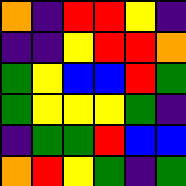[["orange", "indigo", "red", "red", "yellow", "indigo"], ["indigo", "indigo", "yellow", "red", "red", "orange"], ["green", "yellow", "blue", "blue", "red", "green"], ["green", "yellow", "yellow", "yellow", "green", "indigo"], ["indigo", "green", "green", "red", "blue", "blue"], ["orange", "red", "yellow", "green", "indigo", "green"]]